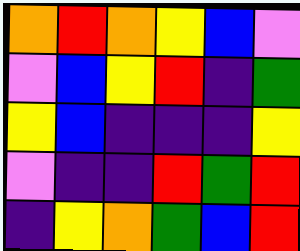[["orange", "red", "orange", "yellow", "blue", "violet"], ["violet", "blue", "yellow", "red", "indigo", "green"], ["yellow", "blue", "indigo", "indigo", "indigo", "yellow"], ["violet", "indigo", "indigo", "red", "green", "red"], ["indigo", "yellow", "orange", "green", "blue", "red"]]